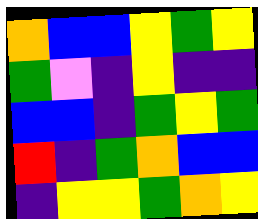[["orange", "blue", "blue", "yellow", "green", "yellow"], ["green", "violet", "indigo", "yellow", "indigo", "indigo"], ["blue", "blue", "indigo", "green", "yellow", "green"], ["red", "indigo", "green", "orange", "blue", "blue"], ["indigo", "yellow", "yellow", "green", "orange", "yellow"]]